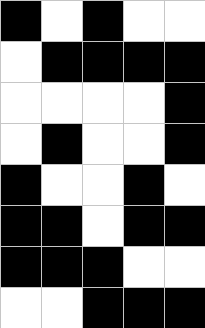[["black", "white", "black", "white", "white"], ["white", "black", "black", "black", "black"], ["white", "white", "white", "white", "black"], ["white", "black", "white", "white", "black"], ["black", "white", "white", "black", "white"], ["black", "black", "white", "black", "black"], ["black", "black", "black", "white", "white"], ["white", "white", "black", "black", "black"]]